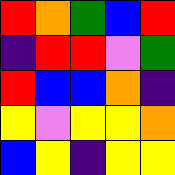[["red", "orange", "green", "blue", "red"], ["indigo", "red", "red", "violet", "green"], ["red", "blue", "blue", "orange", "indigo"], ["yellow", "violet", "yellow", "yellow", "orange"], ["blue", "yellow", "indigo", "yellow", "yellow"]]